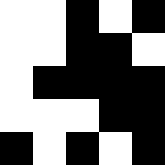[["white", "white", "black", "white", "black"], ["white", "white", "black", "black", "white"], ["white", "black", "black", "black", "black"], ["white", "white", "white", "black", "black"], ["black", "white", "black", "white", "black"]]